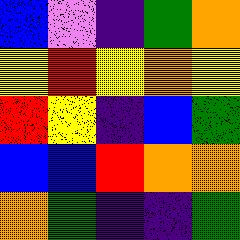[["blue", "violet", "indigo", "green", "orange"], ["yellow", "red", "yellow", "orange", "yellow"], ["red", "yellow", "indigo", "blue", "green"], ["blue", "blue", "red", "orange", "orange"], ["orange", "green", "indigo", "indigo", "green"]]